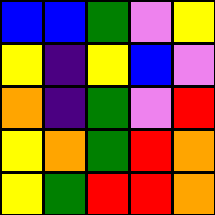[["blue", "blue", "green", "violet", "yellow"], ["yellow", "indigo", "yellow", "blue", "violet"], ["orange", "indigo", "green", "violet", "red"], ["yellow", "orange", "green", "red", "orange"], ["yellow", "green", "red", "red", "orange"]]